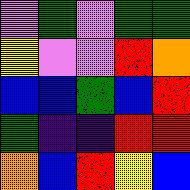[["violet", "green", "violet", "green", "green"], ["yellow", "violet", "violet", "red", "orange"], ["blue", "blue", "green", "blue", "red"], ["green", "indigo", "indigo", "red", "red"], ["orange", "blue", "red", "yellow", "blue"]]